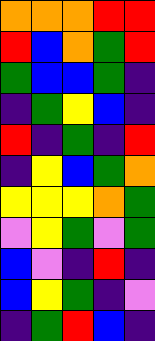[["orange", "orange", "orange", "red", "red"], ["red", "blue", "orange", "green", "red"], ["green", "blue", "blue", "green", "indigo"], ["indigo", "green", "yellow", "blue", "indigo"], ["red", "indigo", "green", "indigo", "red"], ["indigo", "yellow", "blue", "green", "orange"], ["yellow", "yellow", "yellow", "orange", "green"], ["violet", "yellow", "green", "violet", "green"], ["blue", "violet", "indigo", "red", "indigo"], ["blue", "yellow", "green", "indigo", "violet"], ["indigo", "green", "red", "blue", "indigo"]]